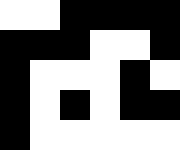[["white", "white", "black", "black", "black", "black"], ["black", "black", "black", "white", "white", "black"], ["black", "white", "white", "white", "black", "white"], ["black", "white", "black", "white", "black", "black"], ["black", "white", "white", "white", "white", "white"]]